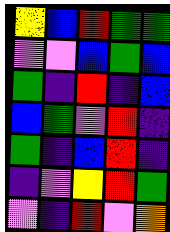[["yellow", "blue", "red", "green", "green"], ["violet", "violet", "blue", "green", "blue"], ["green", "indigo", "red", "indigo", "blue"], ["blue", "green", "violet", "red", "indigo"], ["green", "indigo", "blue", "red", "indigo"], ["indigo", "violet", "yellow", "red", "green"], ["violet", "indigo", "red", "violet", "orange"]]